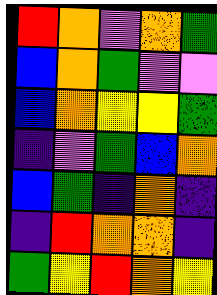[["red", "orange", "violet", "orange", "green"], ["blue", "orange", "green", "violet", "violet"], ["blue", "orange", "yellow", "yellow", "green"], ["indigo", "violet", "green", "blue", "orange"], ["blue", "green", "indigo", "orange", "indigo"], ["indigo", "red", "orange", "orange", "indigo"], ["green", "yellow", "red", "orange", "yellow"]]